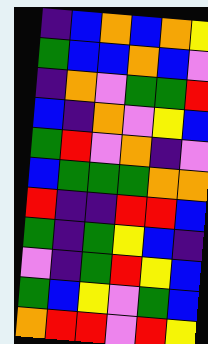[["indigo", "blue", "orange", "blue", "orange", "yellow"], ["green", "blue", "blue", "orange", "blue", "violet"], ["indigo", "orange", "violet", "green", "green", "red"], ["blue", "indigo", "orange", "violet", "yellow", "blue"], ["green", "red", "violet", "orange", "indigo", "violet"], ["blue", "green", "green", "green", "orange", "orange"], ["red", "indigo", "indigo", "red", "red", "blue"], ["green", "indigo", "green", "yellow", "blue", "indigo"], ["violet", "indigo", "green", "red", "yellow", "blue"], ["green", "blue", "yellow", "violet", "green", "blue"], ["orange", "red", "red", "violet", "red", "yellow"]]